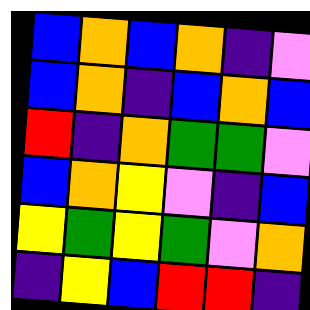[["blue", "orange", "blue", "orange", "indigo", "violet"], ["blue", "orange", "indigo", "blue", "orange", "blue"], ["red", "indigo", "orange", "green", "green", "violet"], ["blue", "orange", "yellow", "violet", "indigo", "blue"], ["yellow", "green", "yellow", "green", "violet", "orange"], ["indigo", "yellow", "blue", "red", "red", "indigo"]]